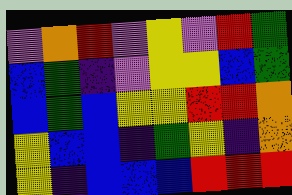[["violet", "orange", "red", "violet", "yellow", "violet", "red", "green"], ["blue", "green", "indigo", "violet", "yellow", "yellow", "blue", "green"], ["blue", "green", "blue", "yellow", "yellow", "red", "red", "orange"], ["yellow", "blue", "blue", "indigo", "green", "yellow", "indigo", "orange"], ["yellow", "indigo", "blue", "blue", "blue", "red", "red", "red"]]